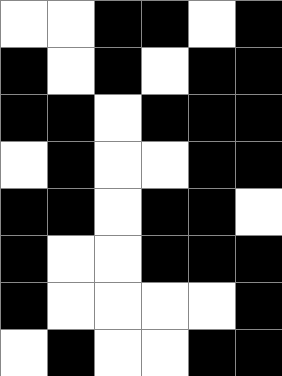[["white", "white", "black", "black", "white", "black"], ["black", "white", "black", "white", "black", "black"], ["black", "black", "white", "black", "black", "black"], ["white", "black", "white", "white", "black", "black"], ["black", "black", "white", "black", "black", "white"], ["black", "white", "white", "black", "black", "black"], ["black", "white", "white", "white", "white", "black"], ["white", "black", "white", "white", "black", "black"]]